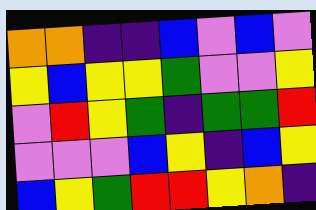[["orange", "orange", "indigo", "indigo", "blue", "violet", "blue", "violet"], ["yellow", "blue", "yellow", "yellow", "green", "violet", "violet", "yellow"], ["violet", "red", "yellow", "green", "indigo", "green", "green", "red"], ["violet", "violet", "violet", "blue", "yellow", "indigo", "blue", "yellow"], ["blue", "yellow", "green", "red", "red", "yellow", "orange", "indigo"]]